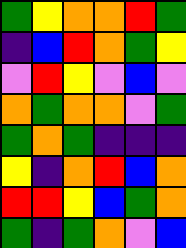[["green", "yellow", "orange", "orange", "red", "green"], ["indigo", "blue", "red", "orange", "green", "yellow"], ["violet", "red", "yellow", "violet", "blue", "violet"], ["orange", "green", "orange", "orange", "violet", "green"], ["green", "orange", "green", "indigo", "indigo", "indigo"], ["yellow", "indigo", "orange", "red", "blue", "orange"], ["red", "red", "yellow", "blue", "green", "orange"], ["green", "indigo", "green", "orange", "violet", "blue"]]